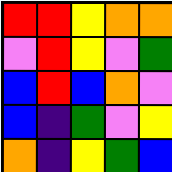[["red", "red", "yellow", "orange", "orange"], ["violet", "red", "yellow", "violet", "green"], ["blue", "red", "blue", "orange", "violet"], ["blue", "indigo", "green", "violet", "yellow"], ["orange", "indigo", "yellow", "green", "blue"]]